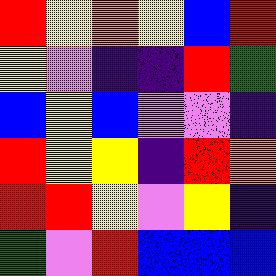[["red", "yellow", "orange", "yellow", "blue", "red"], ["yellow", "violet", "indigo", "indigo", "red", "green"], ["blue", "yellow", "blue", "violet", "violet", "indigo"], ["red", "yellow", "yellow", "indigo", "red", "orange"], ["red", "red", "yellow", "violet", "yellow", "indigo"], ["green", "violet", "red", "blue", "blue", "blue"]]